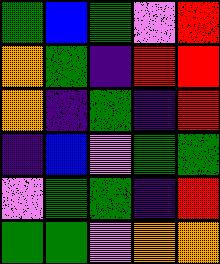[["green", "blue", "green", "violet", "red"], ["orange", "green", "indigo", "red", "red"], ["orange", "indigo", "green", "indigo", "red"], ["indigo", "blue", "violet", "green", "green"], ["violet", "green", "green", "indigo", "red"], ["green", "green", "violet", "orange", "orange"]]